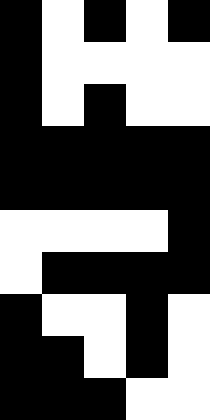[["black", "white", "black", "white", "black"], ["black", "white", "white", "white", "white"], ["black", "white", "black", "white", "white"], ["black", "black", "black", "black", "black"], ["black", "black", "black", "black", "black"], ["white", "white", "white", "white", "black"], ["white", "black", "black", "black", "black"], ["black", "white", "white", "black", "white"], ["black", "black", "white", "black", "white"], ["black", "black", "black", "white", "white"]]